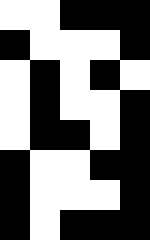[["white", "white", "black", "black", "black"], ["black", "white", "white", "white", "black"], ["white", "black", "white", "black", "white"], ["white", "black", "white", "white", "black"], ["white", "black", "black", "white", "black"], ["black", "white", "white", "black", "black"], ["black", "white", "white", "white", "black"], ["black", "white", "black", "black", "black"]]